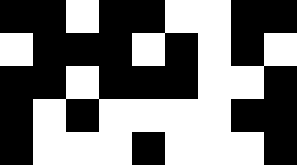[["black", "black", "white", "black", "black", "white", "white", "black", "black"], ["white", "black", "black", "black", "white", "black", "white", "black", "white"], ["black", "black", "white", "black", "black", "black", "white", "white", "black"], ["black", "white", "black", "white", "white", "white", "white", "black", "black"], ["black", "white", "white", "white", "black", "white", "white", "white", "black"]]